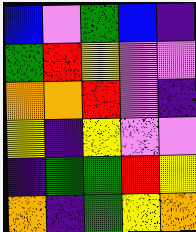[["blue", "violet", "green", "blue", "indigo"], ["green", "red", "yellow", "violet", "violet"], ["orange", "orange", "red", "violet", "indigo"], ["yellow", "indigo", "yellow", "violet", "violet"], ["indigo", "green", "green", "red", "yellow"], ["orange", "indigo", "green", "yellow", "orange"]]